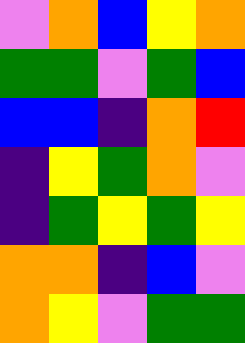[["violet", "orange", "blue", "yellow", "orange"], ["green", "green", "violet", "green", "blue"], ["blue", "blue", "indigo", "orange", "red"], ["indigo", "yellow", "green", "orange", "violet"], ["indigo", "green", "yellow", "green", "yellow"], ["orange", "orange", "indigo", "blue", "violet"], ["orange", "yellow", "violet", "green", "green"]]